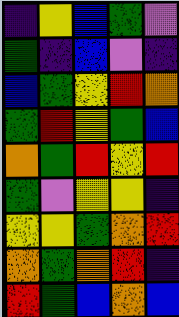[["indigo", "yellow", "blue", "green", "violet"], ["green", "indigo", "blue", "violet", "indigo"], ["blue", "green", "yellow", "red", "orange"], ["green", "red", "yellow", "green", "blue"], ["orange", "green", "red", "yellow", "red"], ["green", "violet", "yellow", "yellow", "indigo"], ["yellow", "yellow", "green", "orange", "red"], ["orange", "green", "orange", "red", "indigo"], ["red", "green", "blue", "orange", "blue"]]